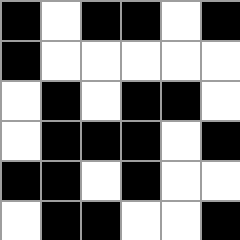[["black", "white", "black", "black", "white", "black"], ["black", "white", "white", "white", "white", "white"], ["white", "black", "white", "black", "black", "white"], ["white", "black", "black", "black", "white", "black"], ["black", "black", "white", "black", "white", "white"], ["white", "black", "black", "white", "white", "black"]]